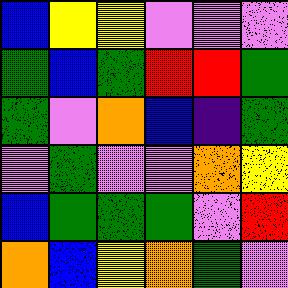[["blue", "yellow", "yellow", "violet", "violet", "violet"], ["green", "blue", "green", "red", "red", "green"], ["green", "violet", "orange", "blue", "indigo", "green"], ["violet", "green", "violet", "violet", "orange", "yellow"], ["blue", "green", "green", "green", "violet", "red"], ["orange", "blue", "yellow", "orange", "green", "violet"]]